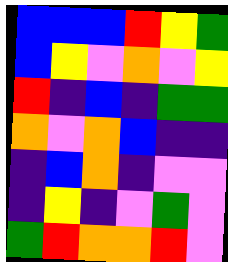[["blue", "blue", "blue", "red", "yellow", "green"], ["blue", "yellow", "violet", "orange", "violet", "yellow"], ["red", "indigo", "blue", "indigo", "green", "green"], ["orange", "violet", "orange", "blue", "indigo", "indigo"], ["indigo", "blue", "orange", "indigo", "violet", "violet"], ["indigo", "yellow", "indigo", "violet", "green", "violet"], ["green", "red", "orange", "orange", "red", "violet"]]